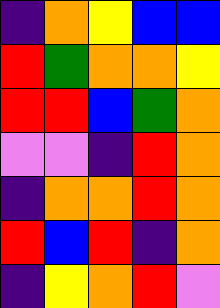[["indigo", "orange", "yellow", "blue", "blue"], ["red", "green", "orange", "orange", "yellow"], ["red", "red", "blue", "green", "orange"], ["violet", "violet", "indigo", "red", "orange"], ["indigo", "orange", "orange", "red", "orange"], ["red", "blue", "red", "indigo", "orange"], ["indigo", "yellow", "orange", "red", "violet"]]